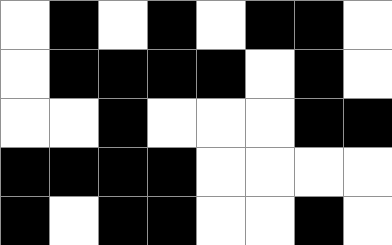[["white", "black", "white", "black", "white", "black", "black", "white"], ["white", "black", "black", "black", "black", "white", "black", "white"], ["white", "white", "black", "white", "white", "white", "black", "black"], ["black", "black", "black", "black", "white", "white", "white", "white"], ["black", "white", "black", "black", "white", "white", "black", "white"]]